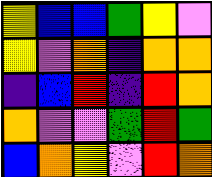[["yellow", "blue", "blue", "green", "yellow", "violet"], ["yellow", "violet", "orange", "indigo", "orange", "orange"], ["indigo", "blue", "red", "indigo", "red", "orange"], ["orange", "violet", "violet", "green", "red", "green"], ["blue", "orange", "yellow", "violet", "red", "orange"]]